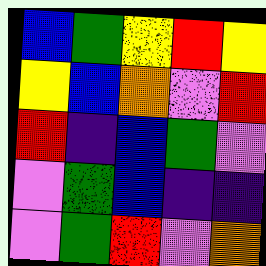[["blue", "green", "yellow", "red", "yellow"], ["yellow", "blue", "orange", "violet", "red"], ["red", "indigo", "blue", "green", "violet"], ["violet", "green", "blue", "indigo", "indigo"], ["violet", "green", "red", "violet", "orange"]]